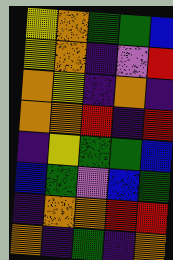[["yellow", "orange", "green", "green", "blue"], ["yellow", "orange", "indigo", "violet", "red"], ["orange", "yellow", "indigo", "orange", "indigo"], ["orange", "orange", "red", "indigo", "red"], ["indigo", "yellow", "green", "green", "blue"], ["blue", "green", "violet", "blue", "green"], ["indigo", "orange", "orange", "red", "red"], ["orange", "indigo", "green", "indigo", "orange"]]